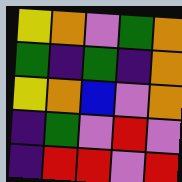[["yellow", "orange", "violet", "green", "orange"], ["green", "indigo", "green", "indigo", "orange"], ["yellow", "orange", "blue", "violet", "orange"], ["indigo", "green", "violet", "red", "violet"], ["indigo", "red", "red", "violet", "red"]]